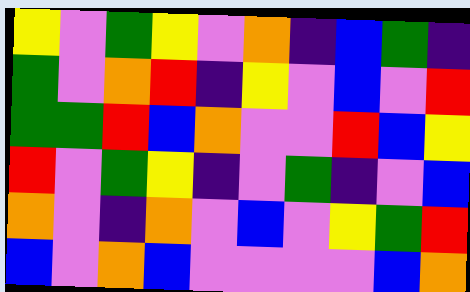[["yellow", "violet", "green", "yellow", "violet", "orange", "indigo", "blue", "green", "indigo"], ["green", "violet", "orange", "red", "indigo", "yellow", "violet", "blue", "violet", "red"], ["green", "green", "red", "blue", "orange", "violet", "violet", "red", "blue", "yellow"], ["red", "violet", "green", "yellow", "indigo", "violet", "green", "indigo", "violet", "blue"], ["orange", "violet", "indigo", "orange", "violet", "blue", "violet", "yellow", "green", "red"], ["blue", "violet", "orange", "blue", "violet", "violet", "violet", "violet", "blue", "orange"]]